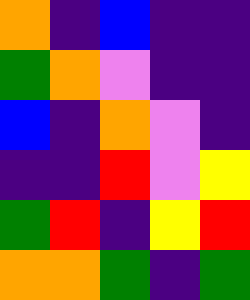[["orange", "indigo", "blue", "indigo", "indigo"], ["green", "orange", "violet", "indigo", "indigo"], ["blue", "indigo", "orange", "violet", "indigo"], ["indigo", "indigo", "red", "violet", "yellow"], ["green", "red", "indigo", "yellow", "red"], ["orange", "orange", "green", "indigo", "green"]]